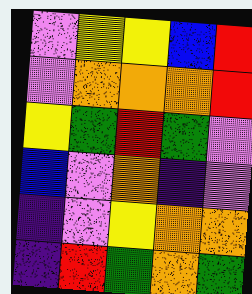[["violet", "yellow", "yellow", "blue", "red"], ["violet", "orange", "orange", "orange", "red"], ["yellow", "green", "red", "green", "violet"], ["blue", "violet", "orange", "indigo", "violet"], ["indigo", "violet", "yellow", "orange", "orange"], ["indigo", "red", "green", "orange", "green"]]